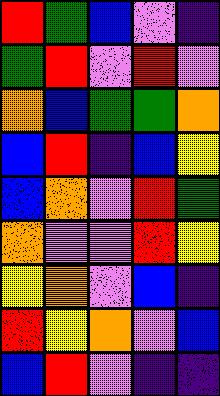[["red", "green", "blue", "violet", "indigo"], ["green", "red", "violet", "red", "violet"], ["orange", "blue", "green", "green", "orange"], ["blue", "red", "indigo", "blue", "yellow"], ["blue", "orange", "violet", "red", "green"], ["orange", "violet", "violet", "red", "yellow"], ["yellow", "orange", "violet", "blue", "indigo"], ["red", "yellow", "orange", "violet", "blue"], ["blue", "red", "violet", "indigo", "indigo"]]